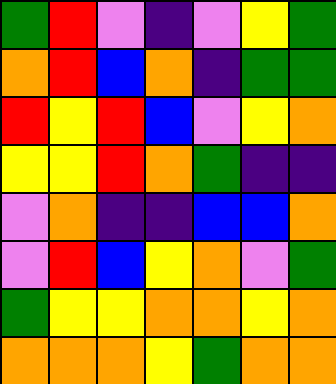[["green", "red", "violet", "indigo", "violet", "yellow", "green"], ["orange", "red", "blue", "orange", "indigo", "green", "green"], ["red", "yellow", "red", "blue", "violet", "yellow", "orange"], ["yellow", "yellow", "red", "orange", "green", "indigo", "indigo"], ["violet", "orange", "indigo", "indigo", "blue", "blue", "orange"], ["violet", "red", "blue", "yellow", "orange", "violet", "green"], ["green", "yellow", "yellow", "orange", "orange", "yellow", "orange"], ["orange", "orange", "orange", "yellow", "green", "orange", "orange"]]